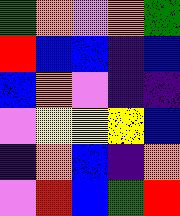[["green", "orange", "violet", "orange", "green"], ["red", "blue", "blue", "indigo", "blue"], ["blue", "orange", "violet", "indigo", "indigo"], ["violet", "yellow", "yellow", "yellow", "blue"], ["indigo", "orange", "blue", "indigo", "orange"], ["violet", "red", "blue", "green", "red"]]